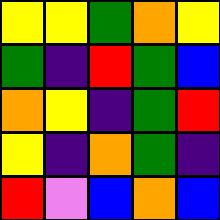[["yellow", "yellow", "green", "orange", "yellow"], ["green", "indigo", "red", "green", "blue"], ["orange", "yellow", "indigo", "green", "red"], ["yellow", "indigo", "orange", "green", "indigo"], ["red", "violet", "blue", "orange", "blue"]]